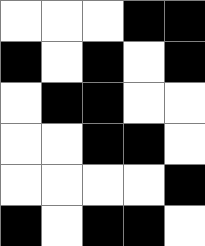[["white", "white", "white", "black", "black"], ["black", "white", "black", "white", "black"], ["white", "black", "black", "white", "white"], ["white", "white", "black", "black", "white"], ["white", "white", "white", "white", "black"], ["black", "white", "black", "black", "white"]]